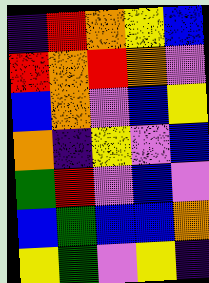[["indigo", "red", "orange", "yellow", "blue"], ["red", "orange", "red", "orange", "violet"], ["blue", "orange", "violet", "blue", "yellow"], ["orange", "indigo", "yellow", "violet", "blue"], ["green", "red", "violet", "blue", "violet"], ["blue", "green", "blue", "blue", "orange"], ["yellow", "green", "violet", "yellow", "indigo"]]